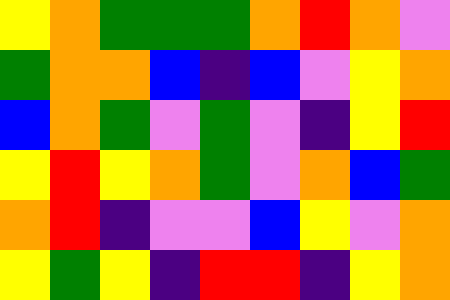[["yellow", "orange", "green", "green", "green", "orange", "red", "orange", "violet"], ["green", "orange", "orange", "blue", "indigo", "blue", "violet", "yellow", "orange"], ["blue", "orange", "green", "violet", "green", "violet", "indigo", "yellow", "red"], ["yellow", "red", "yellow", "orange", "green", "violet", "orange", "blue", "green"], ["orange", "red", "indigo", "violet", "violet", "blue", "yellow", "violet", "orange"], ["yellow", "green", "yellow", "indigo", "red", "red", "indigo", "yellow", "orange"]]